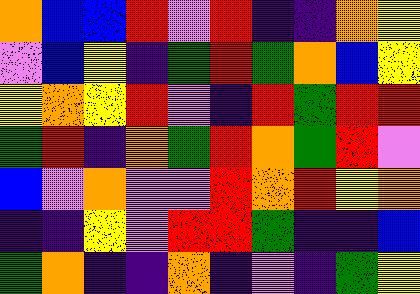[["orange", "blue", "blue", "red", "violet", "red", "indigo", "indigo", "orange", "yellow"], ["violet", "blue", "yellow", "indigo", "green", "red", "green", "orange", "blue", "yellow"], ["yellow", "orange", "yellow", "red", "violet", "indigo", "red", "green", "red", "red"], ["green", "red", "indigo", "orange", "green", "red", "orange", "green", "red", "violet"], ["blue", "violet", "orange", "violet", "violet", "red", "orange", "red", "yellow", "orange"], ["indigo", "indigo", "yellow", "violet", "red", "red", "green", "indigo", "indigo", "blue"], ["green", "orange", "indigo", "indigo", "orange", "indigo", "violet", "indigo", "green", "yellow"]]